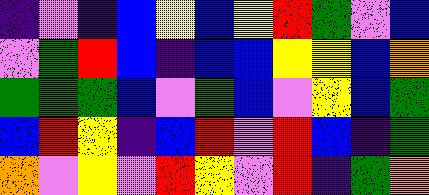[["indigo", "violet", "indigo", "blue", "yellow", "blue", "yellow", "red", "green", "violet", "blue"], ["violet", "green", "red", "blue", "indigo", "blue", "blue", "yellow", "yellow", "blue", "orange"], ["green", "green", "green", "blue", "violet", "green", "blue", "violet", "yellow", "blue", "green"], ["blue", "red", "yellow", "indigo", "blue", "red", "violet", "red", "blue", "indigo", "green"], ["orange", "violet", "yellow", "violet", "red", "yellow", "violet", "red", "indigo", "green", "orange"]]